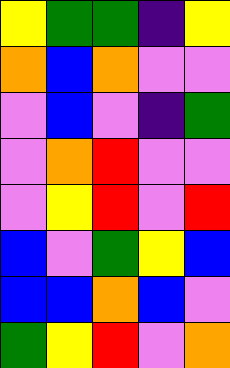[["yellow", "green", "green", "indigo", "yellow"], ["orange", "blue", "orange", "violet", "violet"], ["violet", "blue", "violet", "indigo", "green"], ["violet", "orange", "red", "violet", "violet"], ["violet", "yellow", "red", "violet", "red"], ["blue", "violet", "green", "yellow", "blue"], ["blue", "blue", "orange", "blue", "violet"], ["green", "yellow", "red", "violet", "orange"]]